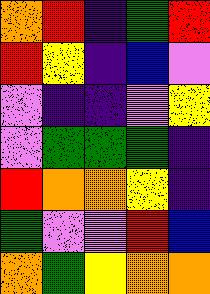[["orange", "red", "indigo", "green", "red"], ["red", "yellow", "indigo", "blue", "violet"], ["violet", "indigo", "indigo", "violet", "yellow"], ["violet", "green", "green", "green", "indigo"], ["red", "orange", "orange", "yellow", "indigo"], ["green", "violet", "violet", "red", "blue"], ["orange", "green", "yellow", "orange", "orange"]]